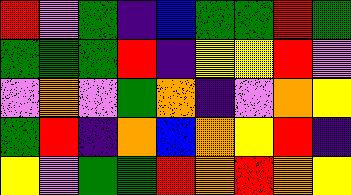[["red", "violet", "green", "indigo", "blue", "green", "green", "red", "green"], ["green", "green", "green", "red", "indigo", "yellow", "yellow", "red", "violet"], ["violet", "orange", "violet", "green", "orange", "indigo", "violet", "orange", "yellow"], ["green", "red", "indigo", "orange", "blue", "orange", "yellow", "red", "indigo"], ["yellow", "violet", "green", "green", "red", "orange", "red", "orange", "yellow"]]